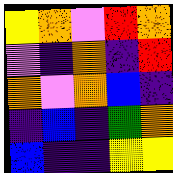[["yellow", "orange", "violet", "red", "orange"], ["violet", "indigo", "orange", "indigo", "red"], ["orange", "violet", "orange", "blue", "indigo"], ["indigo", "blue", "indigo", "green", "orange"], ["blue", "indigo", "indigo", "yellow", "yellow"]]